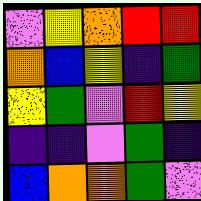[["violet", "yellow", "orange", "red", "red"], ["orange", "blue", "yellow", "indigo", "green"], ["yellow", "green", "violet", "red", "yellow"], ["indigo", "indigo", "violet", "green", "indigo"], ["blue", "orange", "orange", "green", "violet"]]